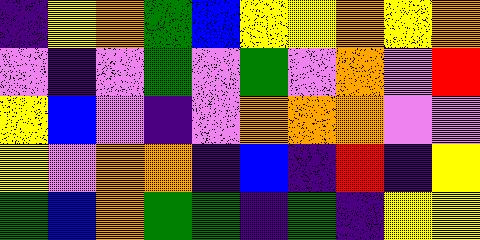[["indigo", "yellow", "orange", "green", "blue", "yellow", "yellow", "orange", "yellow", "orange"], ["violet", "indigo", "violet", "green", "violet", "green", "violet", "orange", "violet", "red"], ["yellow", "blue", "violet", "indigo", "violet", "orange", "orange", "orange", "violet", "violet"], ["yellow", "violet", "orange", "orange", "indigo", "blue", "indigo", "red", "indigo", "yellow"], ["green", "blue", "orange", "green", "green", "indigo", "green", "indigo", "yellow", "yellow"]]